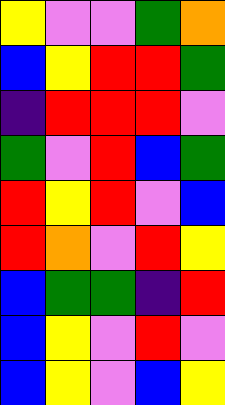[["yellow", "violet", "violet", "green", "orange"], ["blue", "yellow", "red", "red", "green"], ["indigo", "red", "red", "red", "violet"], ["green", "violet", "red", "blue", "green"], ["red", "yellow", "red", "violet", "blue"], ["red", "orange", "violet", "red", "yellow"], ["blue", "green", "green", "indigo", "red"], ["blue", "yellow", "violet", "red", "violet"], ["blue", "yellow", "violet", "blue", "yellow"]]